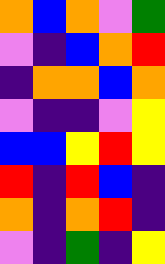[["orange", "blue", "orange", "violet", "green"], ["violet", "indigo", "blue", "orange", "red"], ["indigo", "orange", "orange", "blue", "orange"], ["violet", "indigo", "indigo", "violet", "yellow"], ["blue", "blue", "yellow", "red", "yellow"], ["red", "indigo", "red", "blue", "indigo"], ["orange", "indigo", "orange", "red", "indigo"], ["violet", "indigo", "green", "indigo", "yellow"]]